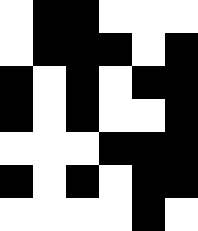[["white", "black", "black", "white", "white", "white"], ["white", "black", "black", "black", "white", "black"], ["black", "white", "black", "white", "black", "black"], ["black", "white", "black", "white", "white", "black"], ["white", "white", "white", "black", "black", "black"], ["black", "white", "black", "white", "black", "black"], ["white", "white", "white", "white", "black", "white"]]